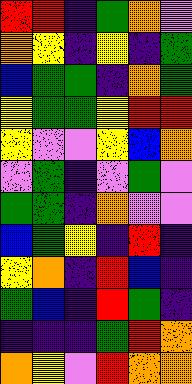[["red", "red", "indigo", "green", "orange", "violet"], ["orange", "yellow", "indigo", "yellow", "indigo", "green"], ["blue", "green", "green", "indigo", "orange", "green"], ["yellow", "green", "green", "yellow", "red", "red"], ["yellow", "violet", "violet", "yellow", "blue", "orange"], ["violet", "green", "indigo", "violet", "green", "violet"], ["green", "green", "indigo", "orange", "violet", "violet"], ["blue", "green", "yellow", "indigo", "red", "indigo"], ["yellow", "orange", "indigo", "red", "blue", "indigo"], ["green", "blue", "indigo", "red", "green", "indigo"], ["indigo", "indigo", "indigo", "green", "red", "orange"], ["orange", "yellow", "violet", "red", "orange", "orange"]]